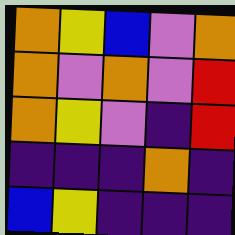[["orange", "yellow", "blue", "violet", "orange"], ["orange", "violet", "orange", "violet", "red"], ["orange", "yellow", "violet", "indigo", "red"], ["indigo", "indigo", "indigo", "orange", "indigo"], ["blue", "yellow", "indigo", "indigo", "indigo"]]